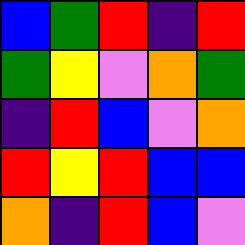[["blue", "green", "red", "indigo", "red"], ["green", "yellow", "violet", "orange", "green"], ["indigo", "red", "blue", "violet", "orange"], ["red", "yellow", "red", "blue", "blue"], ["orange", "indigo", "red", "blue", "violet"]]